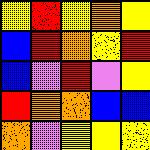[["yellow", "red", "yellow", "orange", "yellow"], ["blue", "red", "orange", "yellow", "red"], ["blue", "violet", "red", "violet", "yellow"], ["red", "orange", "orange", "blue", "blue"], ["orange", "violet", "yellow", "yellow", "yellow"]]